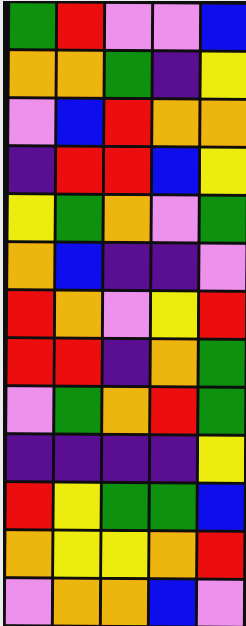[["green", "red", "violet", "violet", "blue"], ["orange", "orange", "green", "indigo", "yellow"], ["violet", "blue", "red", "orange", "orange"], ["indigo", "red", "red", "blue", "yellow"], ["yellow", "green", "orange", "violet", "green"], ["orange", "blue", "indigo", "indigo", "violet"], ["red", "orange", "violet", "yellow", "red"], ["red", "red", "indigo", "orange", "green"], ["violet", "green", "orange", "red", "green"], ["indigo", "indigo", "indigo", "indigo", "yellow"], ["red", "yellow", "green", "green", "blue"], ["orange", "yellow", "yellow", "orange", "red"], ["violet", "orange", "orange", "blue", "violet"]]